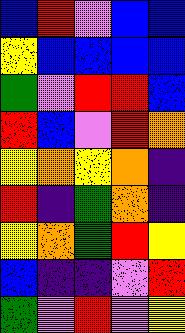[["blue", "red", "violet", "blue", "blue"], ["yellow", "blue", "blue", "blue", "blue"], ["green", "violet", "red", "red", "blue"], ["red", "blue", "violet", "red", "orange"], ["yellow", "orange", "yellow", "orange", "indigo"], ["red", "indigo", "green", "orange", "indigo"], ["yellow", "orange", "green", "red", "yellow"], ["blue", "indigo", "indigo", "violet", "red"], ["green", "violet", "red", "violet", "yellow"]]